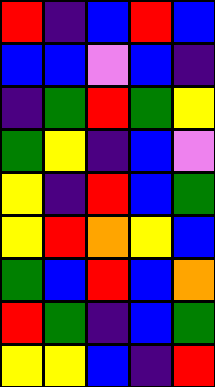[["red", "indigo", "blue", "red", "blue"], ["blue", "blue", "violet", "blue", "indigo"], ["indigo", "green", "red", "green", "yellow"], ["green", "yellow", "indigo", "blue", "violet"], ["yellow", "indigo", "red", "blue", "green"], ["yellow", "red", "orange", "yellow", "blue"], ["green", "blue", "red", "blue", "orange"], ["red", "green", "indigo", "blue", "green"], ["yellow", "yellow", "blue", "indigo", "red"]]